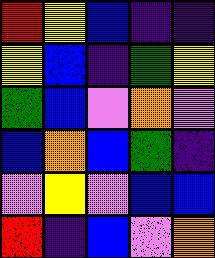[["red", "yellow", "blue", "indigo", "indigo"], ["yellow", "blue", "indigo", "green", "yellow"], ["green", "blue", "violet", "orange", "violet"], ["blue", "orange", "blue", "green", "indigo"], ["violet", "yellow", "violet", "blue", "blue"], ["red", "indigo", "blue", "violet", "orange"]]